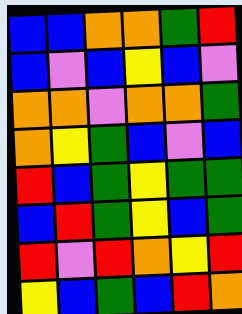[["blue", "blue", "orange", "orange", "green", "red"], ["blue", "violet", "blue", "yellow", "blue", "violet"], ["orange", "orange", "violet", "orange", "orange", "green"], ["orange", "yellow", "green", "blue", "violet", "blue"], ["red", "blue", "green", "yellow", "green", "green"], ["blue", "red", "green", "yellow", "blue", "green"], ["red", "violet", "red", "orange", "yellow", "red"], ["yellow", "blue", "green", "blue", "red", "orange"]]